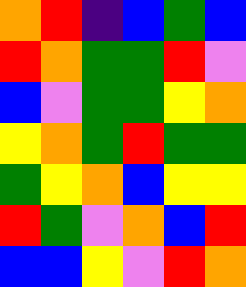[["orange", "red", "indigo", "blue", "green", "blue"], ["red", "orange", "green", "green", "red", "violet"], ["blue", "violet", "green", "green", "yellow", "orange"], ["yellow", "orange", "green", "red", "green", "green"], ["green", "yellow", "orange", "blue", "yellow", "yellow"], ["red", "green", "violet", "orange", "blue", "red"], ["blue", "blue", "yellow", "violet", "red", "orange"]]